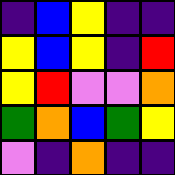[["indigo", "blue", "yellow", "indigo", "indigo"], ["yellow", "blue", "yellow", "indigo", "red"], ["yellow", "red", "violet", "violet", "orange"], ["green", "orange", "blue", "green", "yellow"], ["violet", "indigo", "orange", "indigo", "indigo"]]